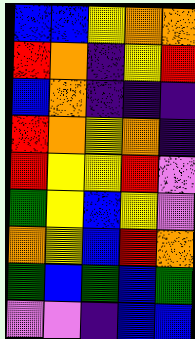[["blue", "blue", "yellow", "orange", "orange"], ["red", "orange", "indigo", "yellow", "red"], ["blue", "orange", "indigo", "indigo", "indigo"], ["red", "orange", "yellow", "orange", "indigo"], ["red", "yellow", "yellow", "red", "violet"], ["green", "yellow", "blue", "yellow", "violet"], ["orange", "yellow", "blue", "red", "orange"], ["green", "blue", "green", "blue", "green"], ["violet", "violet", "indigo", "blue", "blue"]]